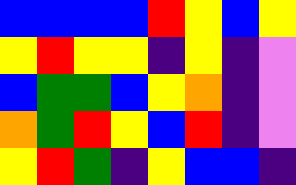[["blue", "blue", "blue", "blue", "red", "yellow", "blue", "yellow"], ["yellow", "red", "yellow", "yellow", "indigo", "yellow", "indigo", "violet"], ["blue", "green", "green", "blue", "yellow", "orange", "indigo", "violet"], ["orange", "green", "red", "yellow", "blue", "red", "indigo", "violet"], ["yellow", "red", "green", "indigo", "yellow", "blue", "blue", "indigo"]]